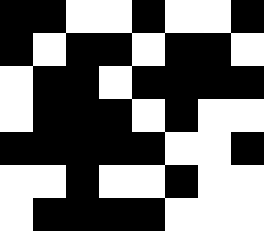[["black", "black", "white", "white", "black", "white", "white", "black"], ["black", "white", "black", "black", "white", "black", "black", "white"], ["white", "black", "black", "white", "black", "black", "black", "black"], ["white", "black", "black", "black", "white", "black", "white", "white"], ["black", "black", "black", "black", "black", "white", "white", "black"], ["white", "white", "black", "white", "white", "black", "white", "white"], ["white", "black", "black", "black", "black", "white", "white", "white"]]